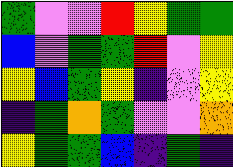[["green", "violet", "violet", "red", "yellow", "green", "green"], ["blue", "violet", "green", "green", "red", "violet", "yellow"], ["yellow", "blue", "green", "yellow", "indigo", "violet", "yellow"], ["indigo", "green", "orange", "green", "violet", "violet", "orange"], ["yellow", "green", "green", "blue", "indigo", "green", "indigo"]]